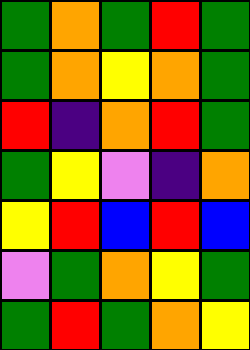[["green", "orange", "green", "red", "green"], ["green", "orange", "yellow", "orange", "green"], ["red", "indigo", "orange", "red", "green"], ["green", "yellow", "violet", "indigo", "orange"], ["yellow", "red", "blue", "red", "blue"], ["violet", "green", "orange", "yellow", "green"], ["green", "red", "green", "orange", "yellow"]]